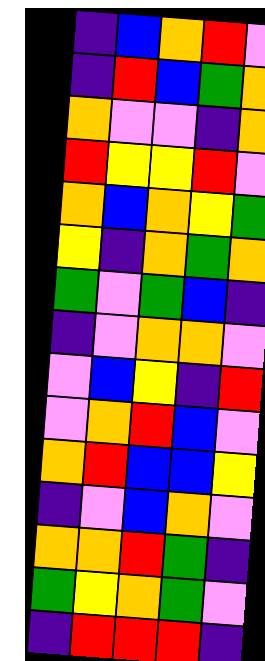[["indigo", "blue", "orange", "red", "violet"], ["indigo", "red", "blue", "green", "orange"], ["orange", "violet", "violet", "indigo", "orange"], ["red", "yellow", "yellow", "red", "violet"], ["orange", "blue", "orange", "yellow", "green"], ["yellow", "indigo", "orange", "green", "orange"], ["green", "violet", "green", "blue", "indigo"], ["indigo", "violet", "orange", "orange", "violet"], ["violet", "blue", "yellow", "indigo", "red"], ["violet", "orange", "red", "blue", "violet"], ["orange", "red", "blue", "blue", "yellow"], ["indigo", "violet", "blue", "orange", "violet"], ["orange", "orange", "red", "green", "indigo"], ["green", "yellow", "orange", "green", "violet"], ["indigo", "red", "red", "red", "indigo"]]